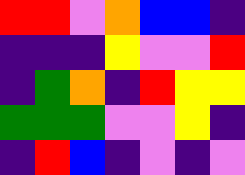[["red", "red", "violet", "orange", "blue", "blue", "indigo"], ["indigo", "indigo", "indigo", "yellow", "violet", "violet", "red"], ["indigo", "green", "orange", "indigo", "red", "yellow", "yellow"], ["green", "green", "green", "violet", "violet", "yellow", "indigo"], ["indigo", "red", "blue", "indigo", "violet", "indigo", "violet"]]